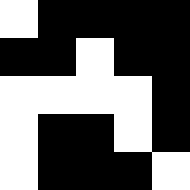[["white", "black", "black", "black", "black"], ["black", "black", "white", "black", "black"], ["white", "white", "white", "white", "black"], ["white", "black", "black", "white", "black"], ["white", "black", "black", "black", "white"]]